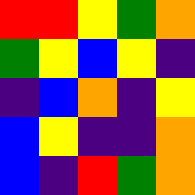[["red", "red", "yellow", "green", "orange"], ["green", "yellow", "blue", "yellow", "indigo"], ["indigo", "blue", "orange", "indigo", "yellow"], ["blue", "yellow", "indigo", "indigo", "orange"], ["blue", "indigo", "red", "green", "orange"]]